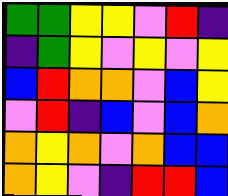[["green", "green", "yellow", "yellow", "violet", "red", "indigo"], ["indigo", "green", "yellow", "violet", "yellow", "violet", "yellow"], ["blue", "red", "orange", "orange", "violet", "blue", "yellow"], ["violet", "red", "indigo", "blue", "violet", "blue", "orange"], ["orange", "yellow", "orange", "violet", "orange", "blue", "blue"], ["orange", "yellow", "violet", "indigo", "red", "red", "blue"]]